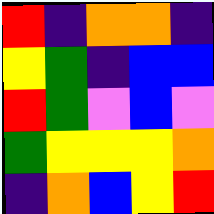[["red", "indigo", "orange", "orange", "indigo"], ["yellow", "green", "indigo", "blue", "blue"], ["red", "green", "violet", "blue", "violet"], ["green", "yellow", "yellow", "yellow", "orange"], ["indigo", "orange", "blue", "yellow", "red"]]